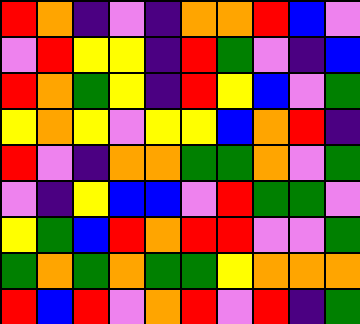[["red", "orange", "indigo", "violet", "indigo", "orange", "orange", "red", "blue", "violet"], ["violet", "red", "yellow", "yellow", "indigo", "red", "green", "violet", "indigo", "blue"], ["red", "orange", "green", "yellow", "indigo", "red", "yellow", "blue", "violet", "green"], ["yellow", "orange", "yellow", "violet", "yellow", "yellow", "blue", "orange", "red", "indigo"], ["red", "violet", "indigo", "orange", "orange", "green", "green", "orange", "violet", "green"], ["violet", "indigo", "yellow", "blue", "blue", "violet", "red", "green", "green", "violet"], ["yellow", "green", "blue", "red", "orange", "red", "red", "violet", "violet", "green"], ["green", "orange", "green", "orange", "green", "green", "yellow", "orange", "orange", "orange"], ["red", "blue", "red", "violet", "orange", "red", "violet", "red", "indigo", "green"]]